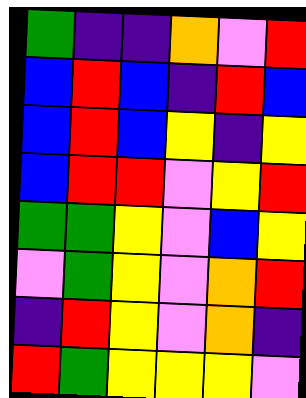[["green", "indigo", "indigo", "orange", "violet", "red"], ["blue", "red", "blue", "indigo", "red", "blue"], ["blue", "red", "blue", "yellow", "indigo", "yellow"], ["blue", "red", "red", "violet", "yellow", "red"], ["green", "green", "yellow", "violet", "blue", "yellow"], ["violet", "green", "yellow", "violet", "orange", "red"], ["indigo", "red", "yellow", "violet", "orange", "indigo"], ["red", "green", "yellow", "yellow", "yellow", "violet"]]